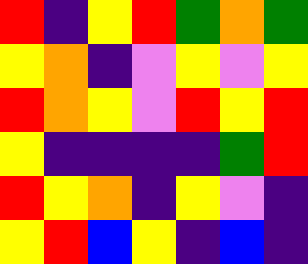[["red", "indigo", "yellow", "red", "green", "orange", "green"], ["yellow", "orange", "indigo", "violet", "yellow", "violet", "yellow"], ["red", "orange", "yellow", "violet", "red", "yellow", "red"], ["yellow", "indigo", "indigo", "indigo", "indigo", "green", "red"], ["red", "yellow", "orange", "indigo", "yellow", "violet", "indigo"], ["yellow", "red", "blue", "yellow", "indigo", "blue", "indigo"]]